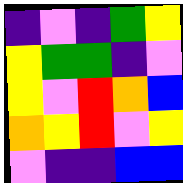[["indigo", "violet", "indigo", "green", "yellow"], ["yellow", "green", "green", "indigo", "violet"], ["yellow", "violet", "red", "orange", "blue"], ["orange", "yellow", "red", "violet", "yellow"], ["violet", "indigo", "indigo", "blue", "blue"]]